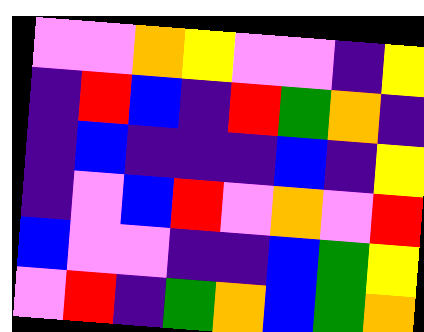[["violet", "violet", "orange", "yellow", "violet", "violet", "indigo", "yellow"], ["indigo", "red", "blue", "indigo", "red", "green", "orange", "indigo"], ["indigo", "blue", "indigo", "indigo", "indigo", "blue", "indigo", "yellow"], ["indigo", "violet", "blue", "red", "violet", "orange", "violet", "red"], ["blue", "violet", "violet", "indigo", "indigo", "blue", "green", "yellow"], ["violet", "red", "indigo", "green", "orange", "blue", "green", "orange"]]